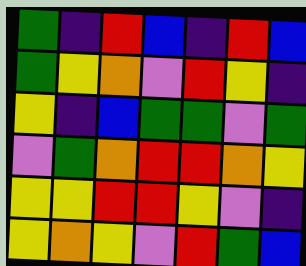[["green", "indigo", "red", "blue", "indigo", "red", "blue"], ["green", "yellow", "orange", "violet", "red", "yellow", "indigo"], ["yellow", "indigo", "blue", "green", "green", "violet", "green"], ["violet", "green", "orange", "red", "red", "orange", "yellow"], ["yellow", "yellow", "red", "red", "yellow", "violet", "indigo"], ["yellow", "orange", "yellow", "violet", "red", "green", "blue"]]